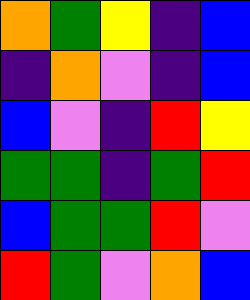[["orange", "green", "yellow", "indigo", "blue"], ["indigo", "orange", "violet", "indigo", "blue"], ["blue", "violet", "indigo", "red", "yellow"], ["green", "green", "indigo", "green", "red"], ["blue", "green", "green", "red", "violet"], ["red", "green", "violet", "orange", "blue"]]